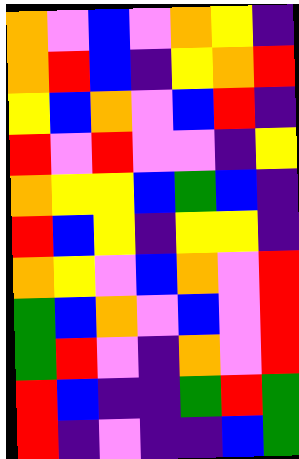[["orange", "violet", "blue", "violet", "orange", "yellow", "indigo"], ["orange", "red", "blue", "indigo", "yellow", "orange", "red"], ["yellow", "blue", "orange", "violet", "blue", "red", "indigo"], ["red", "violet", "red", "violet", "violet", "indigo", "yellow"], ["orange", "yellow", "yellow", "blue", "green", "blue", "indigo"], ["red", "blue", "yellow", "indigo", "yellow", "yellow", "indigo"], ["orange", "yellow", "violet", "blue", "orange", "violet", "red"], ["green", "blue", "orange", "violet", "blue", "violet", "red"], ["green", "red", "violet", "indigo", "orange", "violet", "red"], ["red", "blue", "indigo", "indigo", "green", "red", "green"], ["red", "indigo", "violet", "indigo", "indigo", "blue", "green"]]